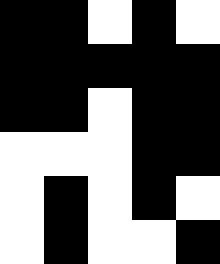[["black", "black", "white", "black", "white"], ["black", "black", "black", "black", "black"], ["black", "black", "white", "black", "black"], ["white", "white", "white", "black", "black"], ["white", "black", "white", "black", "white"], ["white", "black", "white", "white", "black"]]